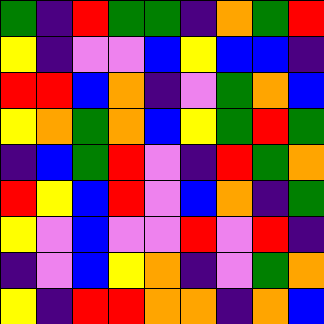[["green", "indigo", "red", "green", "green", "indigo", "orange", "green", "red"], ["yellow", "indigo", "violet", "violet", "blue", "yellow", "blue", "blue", "indigo"], ["red", "red", "blue", "orange", "indigo", "violet", "green", "orange", "blue"], ["yellow", "orange", "green", "orange", "blue", "yellow", "green", "red", "green"], ["indigo", "blue", "green", "red", "violet", "indigo", "red", "green", "orange"], ["red", "yellow", "blue", "red", "violet", "blue", "orange", "indigo", "green"], ["yellow", "violet", "blue", "violet", "violet", "red", "violet", "red", "indigo"], ["indigo", "violet", "blue", "yellow", "orange", "indigo", "violet", "green", "orange"], ["yellow", "indigo", "red", "red", "orange", "orange", "indigo", "orange", "blue"]]